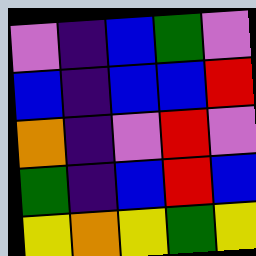[["violet", "indigo", "blue", "green", "violet"], ["blue", "indigo", "blue", "blue", "red"], ["orange", "indigo", "violet", "red", "violet"], ["green", "indigo", "blue", "red", "blue"], ["yellow", "orange", "yellow", "green", "yellow"]]